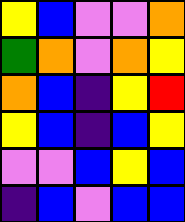[["yellow", "blue", "violet", "violet", "orange"], ["green", "orange", "violet", "orange", "yellow"], ["orange", "blue", "indigo", "yellow", "red"], ["yellow", "blue", "indigo", "blue", "yellow"], ["violet", "violet", "blue", "yellow", "blue"], ["indigo", "blue", "violet", "blue", "blue"]]